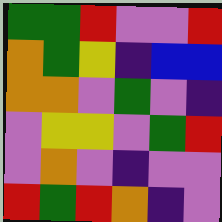[["green", "green", "red", "violet", "violet", "red"], ["orange", "green", "yellow", "indigo", "blue", "blue"], ["orange", "orange", "violet", "green", "violet", "indigo"], ["violet", "yellow", "yellow", "violet", "green", "red"], ["violet", "orange", "violet", "indigo", "violet", "violet"], ["red", "green", "red", "orange", "indigo", "violet"]]